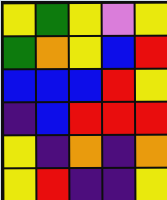[["yellow", "green", "yellow", "violet", "yellow"], ["green", "orange", "yellow", "blue", "red"], ["blue", "blue", "blue", "red", "yellow"], ["indigo", "blue", "red", "red", "red"], ["yellow", "indigo", "orange", "indigo", "orange"], ["yellow", "red", "indigo", "indigo", "yellow"]]